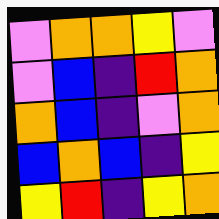[["violet", "orange", "orange", "yellow", "violet"], ["violet", "blue", "indigo", "red", "orange"], ["orange", "blue", "indigo", "violet", "orange"], ["blue", "orange", "blue", "indigo", "yellow"], ["yellow", "red", "indigo", "yellow", "orange"]]